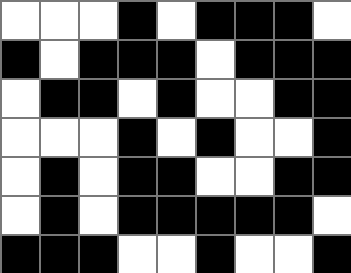[["white", "white", "white", "black", "white", "black", "black", "black", "white"], ["black", "white", "black", "black", "black", "white", "black", "black", "black"], ["white", "black", "black", "white", "black", "white", "white", "black", "black"], ["white", "white", "white", "black", "white", "black", "white", "white", "black"], ["white", "black", "white", "black", "black", "white", "white", "black", "black"], ["white", "black", "white", "black", "black", "black", "black", "black", "white"], ["black", "black", "black", "white", "white", "black", "white", "white", "black"]]